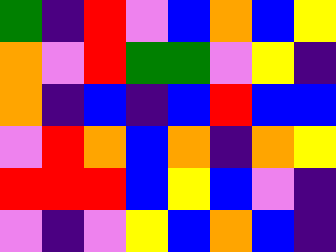[["green", "indigo", "red", "violet", "blue", "orange", "blue", "yellow"], ["orange", "violet", "red", "green", "green", "violet", "yellow", "indigo"], ["orange", "indigo", "blue", "indigo", "blue", "red", "blue", "blue"], ["violet", "red", "orange", "blue", "orange", "indigo", "orange", "yellow"], ["red", "red", "red", "blue", "yellow", "blue", "violet", "indigo"], ["violet", "indigo", "violet", "yellow", "blue", "orange", "blue", "indigo"]]